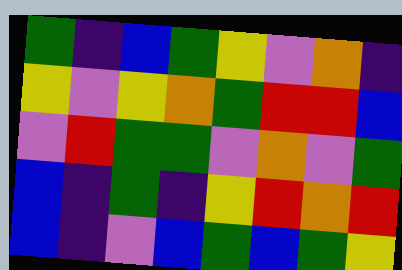[["green", "indigo", "blue", "green", "yellow", "violet", "orange", "indigo"], ["yellow", "violet", "yellow", "orange", "green", "red", "red", "blue"], ["violet", "red", "green", "green", "violet", "orange", "violet", "green"], ["blue", "indigo", "green", "indigo", "yellow", "red", "orange", "red"], ["blue", "indigo", "violet", "blue", "green", "blue", "green", "yellow"]]